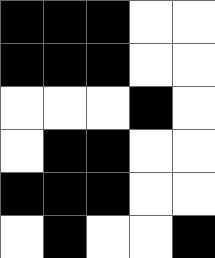[["black", "black", "black", "white", "white"], ["black", "black", "black", "white", "white"], ["white", "white", "white", "black", "white"], ["white", "black", "black", "white", "white"], ["black", "black", "black", "white", "white"], ["white", "black", "white", "white", "black"]]